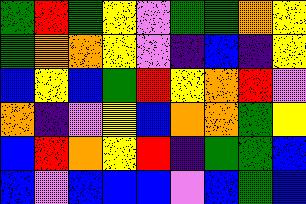[["green", "red", "green", "yellow", "violet", "green", "green", "orange", "yellow"], ["green", "orange", "orange", "yellow", "violet", "indigo", "blue", "indigo", "yellow"], ["blue", "yellow", "blue", "green", "red", "yellow", "orange", "red", "violet"], ["orange", "indigo", "violet", "yellow", "blue", "orange", "orange", "green", "yellow"], ["blue", "red", "orange", "yellow", "red", "indigo", "green", "green", "blue"], ["blue", "violet", "blue", "blue", "blue", "violet", "blue", "green", "blue"]]